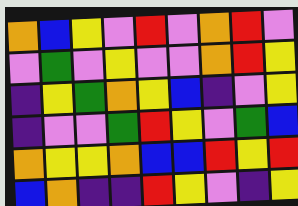[["orange", "blue", "yellow", "violet", "red", "violet", "orange", "red", "violet"], ["violet", "green", "violet", "yellow", "violet", "violet", "orange", "red", "yellow"], ["indigo", "yellow", "green", "orange", "yellow", "blue", "indigo", "violet", "yellow"], ["indigo", "violet", "violet", "green", "red", "yellow", "violet", "green", "blue"], ["orange", "yellow", "yellow", "orange", "blue", "blue", "red", "yellow", "red"], ["blue", "orange", "indigo", "indigo", "red", "yellow", "violet", "indigo", "yellow"]]